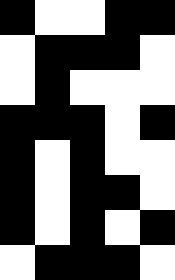[["black", "white", "white", "black", "black"], ["white", "black", "black", "black", "white"], ["white", "black", "white", "white", "white"], ["black", "black", "black", "white", "black"], ["black", "white", "black", "white", "white"], ["black", "white", "black", "black", "white"], ["black", "white", "black", "white", "black"], ["white", "black", "black", "black", "white"]]